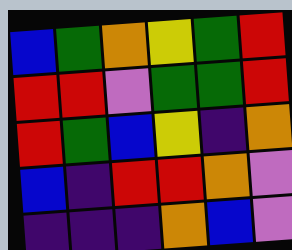[["blue", "green", "orange", "yellow", "green", "red"], ["red", "red", "violet", "green", "green", "red"], ["red", "green", "blue", "yellow", "indigo", "orange"], ["blue", "indigo", "red", "red", "orange", "violet"], ["indigo", "indigo", "indigo", "orange", "blue", "violet"]]